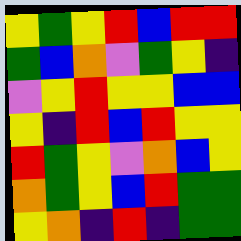[["yellow", "green", "yellow", "red", "blue", "red", "red"], ["green", "blue", "orange", "violet", "green", "yellow", "indigo"], ["violet", "yellow", "red", "yellow", "yellow", "blue", "blue"], ["yellow", "indigo", "red", "blue", "red", "yellow", "yellow"], ["red", "green", "yellow", "violet", "orange", "blue", "yellow"], ["orange", "green", "yellow", "blue", "red", "green", "green"], ["yellow", "orange", "indigo", "red", "indigo", "green", "green"]]